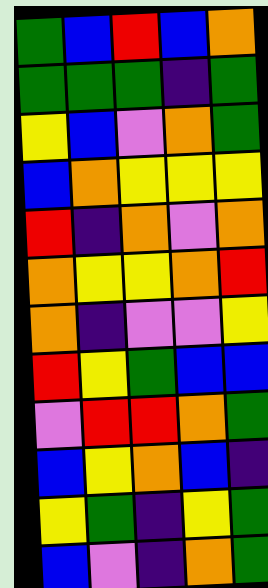[["green", "blue", "red", "blue", "orange"], ["green", "green", "green", "indigo", "green"], ["yellow", "blue", "violet", "orange", "green"], ["blue", "orange", "yellow", "yellow", "yellow"], ["red", "indigo", "orange", "violet", "orange"], ["orange", "yellow", "yellow", "orange", "red"], ["orange", "indigo", "violet", "violet", "yellow"], ["red", "yellow", "green", "blue", "blue"], ["violet", "red", "red", "orange", "green"], ["blue", "yellow", "orange", "blue", "indigo"], ["yellow", "green", "indigo", "yellow", "green"], ["blue", "violet", "indigo", "orange", "green"]]